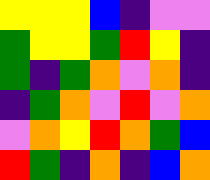[["yellow", "yellow", "yellow", "blue", "indigo", "violet", "violet"], ["green", "yellow", "yellow", "green", "red", "yellow", "indigo"], ["green", "indigo", "green", "orange", "violet", "orange", "indigo"], ["indigo", "green", "orange", "violet", "red", "violet", "orange"], ["violet", "orange", "yellow", "red", "orange", "green", "blue"], ["red", "green", "indigo", "orange", "indigo", "blue", "orange"]]